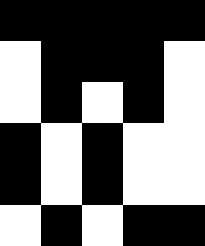[["black", "black", "black", "black", "black"], ["white", "black", "black", "black", "white"], ["white", "black", "white", "black", "white"], ["black", "white", "black", "white", "white"], ["black", "white", "black", "white", "white"], ["white", "black", "white", "black", "black"]]